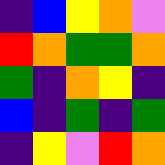[["indigo", "blue", "yellow", "orange", "violet"], ["red", "orange", "green", "green", "orange"], ["green", "indigo", "orange", "yellow", "indigo"], ["blue", "indigo", "green", "indigo", "green"], ["indigo", "yellow", "violet", "red", "orange"]]